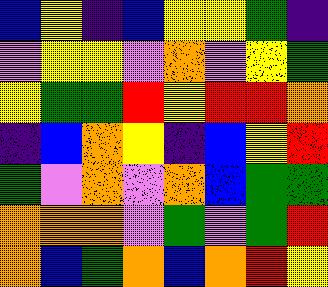[["blue", "yellow", "indigo", "blue", "yellow", "yellow", "green", "indigo"], ["violet", "yellow", "yellow", "violet", "orange", "violet", "yellow", "green"], ["yellow", "green", "green", "red", "yellow", "red", "red", "orange"], ["indigo", "blue", "orange", "yellow", "indigo", "blue", "yellow", "red"], ["green", "violet", "orange", "violet", "orange", "blue", "green", "green"], ["orange", "orange", "orange", "violet", "green", "violet", "green", "red"], ["orange", "blue", "green", "orange", "blue", "orange", "red", "yellow"]]